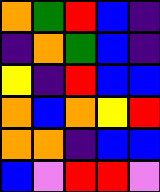[["orange", "green", "red", "blue", "indigo"], ["indigo", "orange", "green", "blue", "indigo"], ["yellow", "indigo", "red", "blue", "blue"], ["orange", "blue", "orange", "yellow", "red"], ["orange", "orange", "indigo", "blue", "blue"], ["blue", "violet", "red", "red", "violet"]]